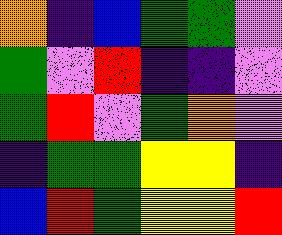[["orange", "indigo", "blue", "green", "green", "violet"], ["green", "violet", "red", "indigo", "indigo", "violet"], ["green", "red", "violet", "green", "orange", "violet"], ["indigo", "green", "green", "yellow", "yellow", "indigo"], ["blue", "red", "green", "yellow", "yellow", "red"]]